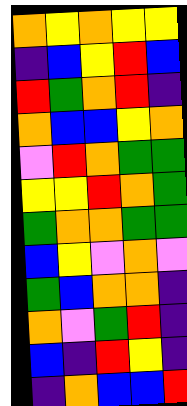[["orange", "yellow", "orange", "yellow", "yellow"], ["indigo", "blue", "yellow", "red", "blue"], ["red", "green", "orange", "red", "indigo"], ["orange", "blue", "blue", "yellow", "orange"], ["violet", "red", "orange", "green", "green"], ["yellow", "yellow", "red", "orange", "green"], ["green", "orange", "orange", "green", "green"], ["blue", "yellow", "violet", "orange", "violet"], ["green", "blue", "orange", "orange", "indigo"], ["orange", "violet", "green", "red", "indigo"], ["blue", "indigo", "red", "yellow", "indigo"], ["indigo", "orange", "blue", "blue", "red"]]